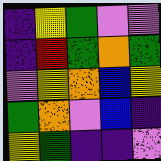[["indigo", "yellow", "green", "violet", "violet"], ["indigo", "red", "green", "orange", "green"], ["violet", "yellow", "orange", "blue", "yellow"], ["green", "orange", "violet", "blue", "indigo"], ["yellow", "green", "indigo", "indigo", "violet"]]